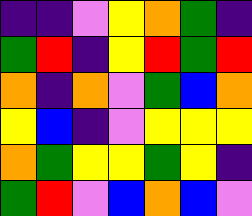[["indigo", "indigo", "violet", "yellow", "orange", "green", "indigo"], ["green", "red", "indigo", "yellow", "red", "green", "red"], ["orange", "indigo", "orange", "violet", "green", "blue", "orange"], ["yellow", "blue", "indigo", "violet", "yellow", "yellow", "yellow"], ["orange", "green", "yellow", "yellow", "green", "yellow", "indigo"], ["green", "red", "violet", "blue", "orange", "blue", "violet"]]